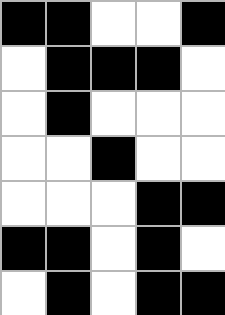[["black", "black", "white", "white", "black"], ["white", "black", "black", "black", "white"], ["white", "black", "white", "white", "white"], ["white", "white", "black", "white", "white"], ["white", "white", "white", "black", "black"], ["black", "black", "white", "black", "white"], ["white", "black", "white", "black", "black"]]